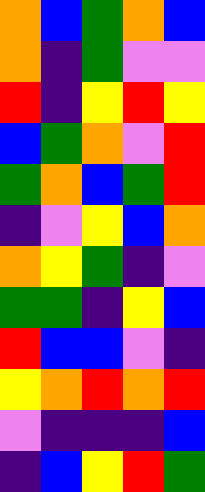[["orange", "blue", "green", "orange", "blue"], ["orange", "indigo", "green", "violet", "violet"], ["red", "indigo", "yellow", "red", "yellow"], ["blue", "green", "orange", "violet", "red"], ["green", "orange", "blue", "green", "red"], ["indigo", "violet", "yellow", "blue", "orange"], ["orange", "yellow", "green", "indigo", "violet"], ["green", "green", "indigo", "yellow", "blue"], ["red", "blue", "blue", "violet", "indigo"], ["yellow", "orange", "red", "orange", "red"], ["violet", "indigo", "indigo", "indigo", "blue"], ["indigo", "blue", "yellow", "red", "green"]]